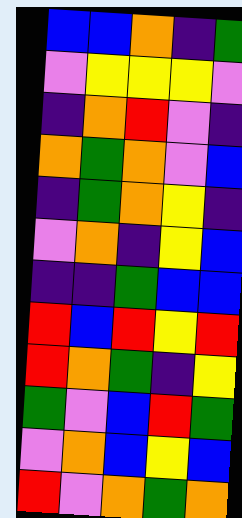[["blue", "blue", "orange", "indigo", "green"], ["violet", "yellow", "yellow", "yellow", "violet"], ["indigo", "orange", "red", "violet", "indigo"], ["orange", "green", "orange", "violet", "blue"], ["indigo", "green", "orange", "yellow", "indigo"], ["violet", "orange", "indigo", "yellow", "blue"], ["indigo", "indigo", "green", "blue", "blue"], ["red", "blue", "red", "yellow", "red"], ["red", "orange", "green", "indigo", "yellow"], ["green", "violet", "blue", "red", "green"], ["violet", "orange", "blue", "yellow", "blue"], ["red", "violet", "orange", "green", "orange"]]